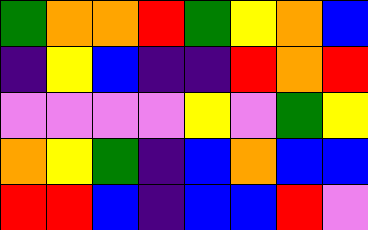[["green", "orange", "orange", "red", "green", "yellow", "orange", "blue"], ["indigo", "yellow", "blue", "indigo", "indigo", "red", "orange", "red"], ["violet", "violet", "violet", "violet", "yellow", "violet", "green", "yellow"], ["orange", "yellow", "green", "indigo", "blue", "orange", "blue", "blue"], ["red", "red", "blue", "indigo", "blue", "blue", "red", "violet"]]